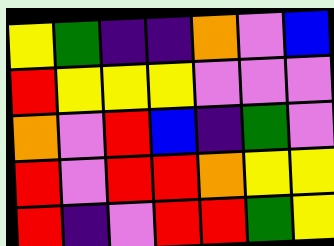[["yellow", "green", "indigo", "indigo", "orange", "violet", "blue"], ["red", "yellow", "yellow", "yellow", "violet", "violet", "violet"], ["orange", "violet", "red", "blue", "indigo", "green", "violet"], ["red", "violet", "red", "red", "orange", "yellow", "yellow"], ["red", "indigo", "violet", "red", "red", "green", "yellow"]]